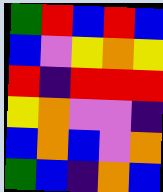[["green", "red", "blue", "red", "blue"], ["blue", "violet", "yellow", "orange", "yellow"], ["red", "indigo", "red", "red", "red"], ["yellow", "orange", "violet", "violet", "indigo"], ["blue", "orange", "blue", "violet", "orange"], ["green", "blue", "indigo", "orange", "blue"]]